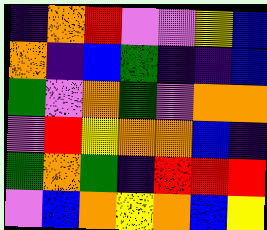[["indigo", "orange", "red", "violet", "violet", "yellow", "blue"], ["orange", "indigo", "blue", "green", "indigo", "indigo", "blue"], ["green", "violet", "orange", "green", "violet", "orange", "orange"], ["violet", "red", "yellow", "orange", "orange", "blue", "indigo"], ["green", "orange", "green", "indigo", "red", "red", "red"], ["violet", "blue", "orange", "yellow", "orange", "blue", "yellow"]]